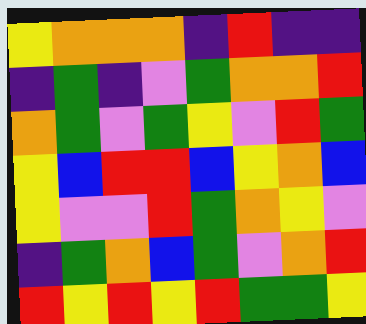[["yellow", "orange", "orange", "orange", "indigo", "red", "indigo", "indigo"], ["indigo", "green", "indigo", "violet", "green", "orange", "orange", "red"], ["orange", "green", "violet", "green", "yellow", "violet", "red", "green"], ["yellow", "blue", "red", "red", "blue", "yellow", "orange", "blue"], ["yellow", "violet", "violet", "red", "green", "orange", "yellow", "violet"], ["indigo", "green", "orange", "blue", "green", "violet", "orange", "red"], ["red", "yellow", "red", "yellow", "red", "green", "green", "yellow"]]